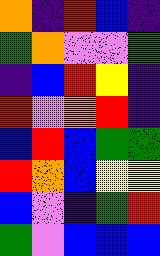[["orange", "indigo", "red", "blue", "indigo"], ["green", "orange", "violet", "violet", "green"], ["indigo", "blue", "red", "yellow", "indigo"], ["red", "violet", "orange", "red", "indigo"], ["blue", "red", "blue", "green", "green"], ["red", "orange", "blue", "yellow", "yellow"], ["blue", "violet", "indigo", "green", "red"], ["green", "violet", "blue", "blue", "blue"]]